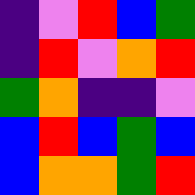[["indigo", "violet", "red", "blue", "green"], ["indigo", "red", "violet", "orange", "red"], ["green", "orange", "indigo", "indigo", "violet"], ["blue", "red", "blue", "green", "blue"], ["blue", "orange", "orange", "green", "red"]]